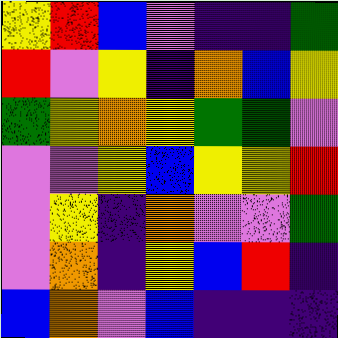[["yellow", "red", "blue", "violet", "indigo", "indigo", "green"], ["red", "violet", "yellow", "indigo", "orange", "blue", "yellow"], ["green", "yellow", "orange", "yellow", "green", "green", "violet"], ["violet", "violet", "yellow", "blue", "yellow", "yellow", "red"], ["violet", "yellow", "indigo", "orange", "violet", "violet", "green"], ["violet", "orange", "indigo", "yellow", "blue", "red", "indigo"], ["blue", "orange", "violet", "blue", "indigo", "indigo", "indigo"]]